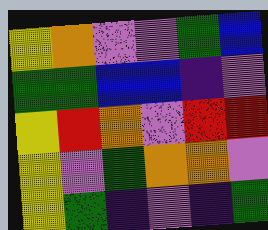[["yellow", "orange", "violet", "violet", "green", "blue"], ["green", "green", "blue", "blue", "indigo", "violet"], ["yellow", "red", "orange", "violet", "red", "red"], ["yellow", "violet", "green", "orange", "orange", "violet"], ["yellow", "green", "indigo", "violet", "indigo", "green"]]